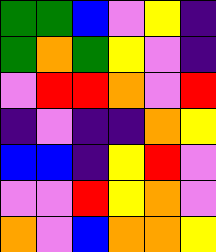[["green", "green", "blue", "violet", "yellow", "indigo"], ["green", "orange", "green", "yellow", "violet", "indigo"], ["violet", "red", "red", "orange", "violet", "red"], ["indigo", "violet", "indigo", "indigo", "orange", "yellow"], ["blue", "blue", "indigo", "yellow", "red", "violet"], ["violet", "violet", "red", "yellow", "orange", "violet"], ["orange", "violet", "blue", "orange", "orange", "yellow"]]